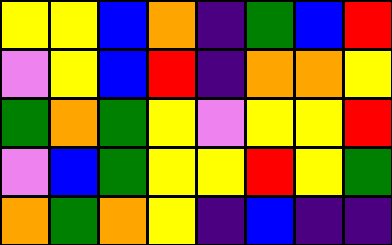[["yellow", "yellow", "blue", "orange", "indigo", "green", "blue", "red"], ["violet", "yellow", "blue", "red", "indigo", "orange", "orange", "yellow"], ["green", "orange", "green", "yellow", "violet", "yellow", "yellow", "red"], ["violet", "blue", "green", "yellow", "yellow", "red", "yellow", "green"], ["orange", "green", "orange", "yellow", "indigo", "blue", "indigo", "indigo"]]